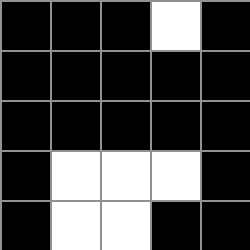[["black", "black", "black", "white", "black"], ["black", "black", "black", "black", "black"], ["black", "black", "black", "black", "black"], ["black", "white", "white", "white", "black"], ["black", "white", "white", "black", "black"]]